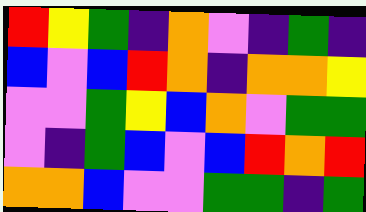[["red", "yellow", "green", "indigo", "orange", "violet", "indigo", "green", "indigo"], ["blue", "violet", "blue", "red", "orange", "indigo", "orange", "orange", "yellow"], ["violet", "violet", "green", "yellow", "blue", "orange", "violet", "green", "green"], ["violet", "indigo", "green", "blue", "violet", "blue", "red", "orange", "red"], ["orange", "orange", "blue", "violet", "violet", "green", "green", "indigo", "green"]]